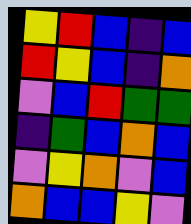[["yellow", "red", "blue", "indigo", "blue"], ["red", "yellow", "blue", "indigo", "orange"], ["violet", "blue", "red", "green", "green"], ["indigo", "green", "blue", "orange", "blue"], ["violet", "yellow", "orange", "violet", "blue"], ["orange", "blue", "blue", "yellow", "violet"]]